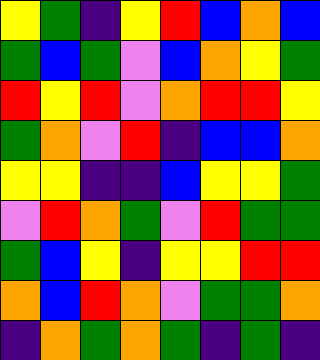[["yellow", "green", "indigo", "yellow", "red", "blue", "orange", "blue"], ["green", "blue", "green", "violet", "blue", "orange", "yellow", "green"], ["red", "yellow", "red", "violet", "orange", "red", "red", "yellow"], ["green", "orange", "violet", "red", "indigo", "blue", "blue", "orange"], ["yellow", "yellow", "indigo", "indigo", "blue", "yellow", "yellow", "green"], ["violet", "red", "orange", "green", "violet", "red", "green", "green"], ["green", "blue", "yellow", "indigo", "yellow", "yellow", "red", "red"], ["orange", "blue", "red", "orange", "violet", "green", "green", "orange"], ["indigo", "orange", "green", "orange", "green", "indigo", "green", "indigo"]]